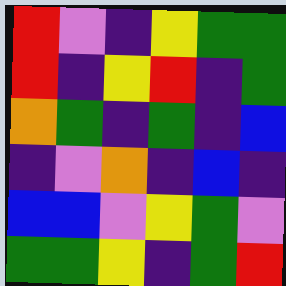[["red", "violet", "indigo", "yellow", "green", "green"], ["red", "indigo", "yellow", "red", "indigo", "green"], ["orange", "green", "indigo", "green", "indigo", "blue"], ["indigo", "violet", "orange", "indigo", "blue", "indigo"], ["blue", "blue", "violet", "yellow", "green", "violet"], ["green", "green", "yellow", "indigo", "green", "red"]]